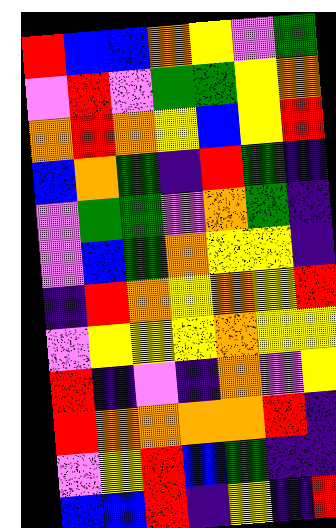[["red", "blue", "blue", "orange", "yellow", "violet", "green"], ["violet", "red", "violet", "green", "green", "yellow", "orange"], ["orange", "red", "orange", "yellow", "blue", "yellow", "red"], ["blue", "orange", "green", "indigo", "red", "green", "indigo"], ["violet", "green", "green", "violet", "orange", "green", "indigo"], ["violet", "blue", "green", "orange", "yellow", "yellow", "indigo"], ["indigo", "red", "orange", "yellow", "orange", "yellow", "red"], ["violet", "yellow", "yellow", "yellow", "orange", "yellow", "yellow"], ["red", "indigo", "violet", "indigo", "orange", "violet", "yellow"], ["red", "orange", "orange", "orange", "orange", "red", "indigo"], ["violet", "yellow", "red", "blue", "green", "indigo", "indigo"], ["blue", "blue", "red", "indigo", "yellow", "indigo", "red"]]